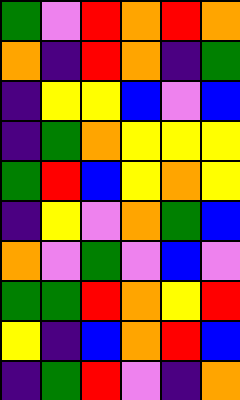[["green", "violet", "red", "orange", "red", "orange"], ["orange", "indigo", "red", "orange", "indigo", "green"], ["indigo", "yellow", "yellow", "blue", "violet", "blue"], ["indigo", "green", "orange", "yellow", "yellow", "yellow"], ["green", "red", "blue", "yellow", "orange", "yellow"], ["indigo", "yellow", "violet", "orange", "green", "blue"], ["orange", "violet", "green", "violet", "blue", "violet"], ["green", "green", "red", "orange", "yellow", "red"], ["yellow", "indigo", "blue", "orange", "red", "blue"], ["indigo", "green", "red", "violet", "indigo", "orange"]]